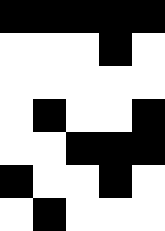[["black", "black", "black", "black", "black"], ["white", "white", "white", "black", "white"], ["white", "white", "white", "white", "white"], ["white", "black", "white", "white", "black"], ["white", "white", "black", "black", "black"], ["black", "white", "white", "black", "white"], ["white", "black", "white", "white", "white"]]